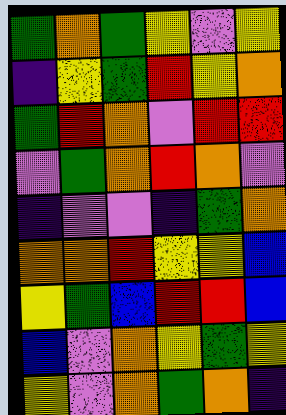[["green", "orange", "green", "yellow", "violet", "yellow"], ["indigo", "yellow", "green", "red", "yellow", "orange"], ["green", "red", "orange", "violet", "red", "red"], ["violet", "green", "orange", "red", "orange", "violet"], ["indigo", "violet", "violet", "indigo", "green", "orange"], ["orange", "orange", "red", "yellow", "yellow", "blue"], ["yellow", "green", "blue", "red", "red", "blue"], ["blue", "violet", "orange", "yellow", "green", "yellow"], ["yellow", "violet", "orange", "green", "orange", "indigo"]]